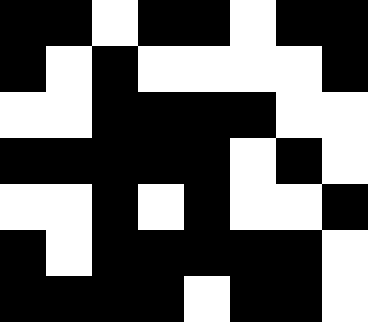[["black", "black", "white", "black", "black", "white", "black", "black"], ["black", "white", "black", "white", "white", "white", "white", "black"], ["white", "white", "black", "black", "black", "black", "white", "white"], ["black", "black", "black", "black", "black", "white", "black", "white"], ["white", "white", "black", "white", "black", "white", "white", "black"], ["black", "white", "black", "black", "black", "black", "black", "white"], ["black", "black", "black", "black", "white", "black", "black", "white"]]